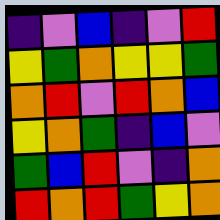[["indigo", "violet", "blue", "indigo", "violet", "red"], ["yellow", "green", "orange", "yellow", "yellow", "green"], ["orange", "red", "violet", "red", "orange", "blue"], ["yellow", "orange", "green", "indigo", "blue", "violet"], ["green", "blue", "red", "violet", "indigo", "orange"], ["red", "orange", "red", "green", "yellow", "orange"]]